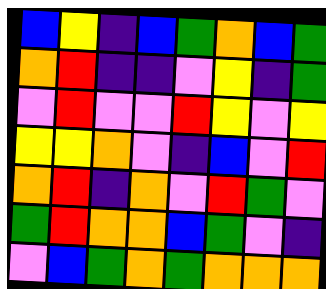[["blue", "yellow", "indigo", "blue", "green", "orange", "blue", "green"], ["orange", "red", "indigo", "indigo", "violet", "yellow", "indigo", "green"], ["violet", "red", "violet", "violet", "red", "yellow", "violet", "yellow"], ["yellow", "yellow", "orange", "violet", "indigo", "blue", "violet", "red"], ["orange", "red", "indigo", "orange", "violet", "red", "green", "violet"], ["green", "red", "orange", "orange", "blue", "green", "violet", "indigo"], ["violet", "blue", "green", "orange", "green", "orange", "orange", "orange"]]